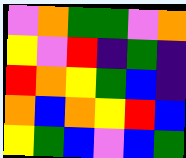[["violet", "orange", "green", "green", "violet", "orange"], ["yellow", "violet", "red", "indigo", "green", "indigo"], ["red", "orange", "yellow", "green", "blue", "indigo"], ["orange", "blue", "orange", "yellow", "red", "blue"], ["yellow", "green", "blue", "violet", "blue", "green"]]